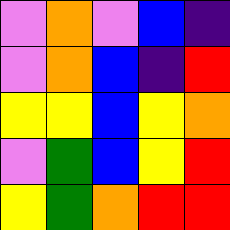[["violet", "orange", "violet", "blue", "indigo"], ["violet", "orange", "blue", "indigo", "red"], ["yellow", "yellow", "blue", "yellow", "orange"], ["violet", "green", "blue", "yellow", "red"], ["yellow", "green", "orange", "red", "red"]]